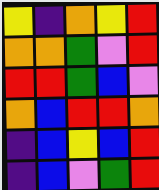[["yellow", "indigo", "orange", "yellow", "red"], ["orange", "orange", "green", "violet", "red"], ["red", "red", "green", "blue", "violet"], ["orange", "blue", "red", "red", "orange"], ["indigo", "blue", "yellow", "blue", "red"], ["indigo", "blue", "violet", "green", "red"]]